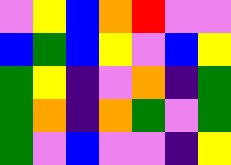[["violet", "yellow", "blue", "orange", "red", "violet", "violet"], ["blue", "green", "blue", "yellow", "violet", "blue", "yellow"], ["green", "yellow", "indigo", "violet", "orange", "indigo", "green"], ["green", "orange", "indigo", "orange", "green", "violet", "green"], ["green", "violet", "blue", "violet", "violet", "indigo", "yellow"]]